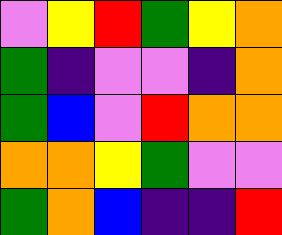[["violet", "yellow", "red", "green", "yellow", "orange"], ["green", "indigo", "violet", "violet", "indigo", "orange"], ["green", "blue", "violet", "red", "orange", "orange"], ["orange", "orange", "yellow", "green", "violet", "violet"], ["green", "orange", "blue", "indigo", "indigo", "red"]]